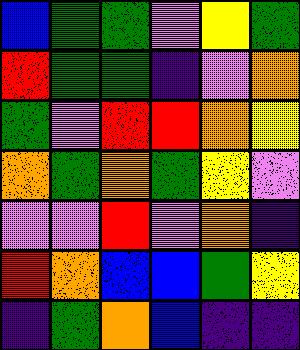[["blue", "green", "green", "violet", "yellow", "green"], ["red", "green", "green", "indigo", "violet", "orange"], ["green", "violet", "red", "red", "orange", "yellow"], ["orange", "green", "orange", "green", "yellow", "violet"], ["violet", "violet", "red", "violet", "orange", "indigo"], ["red", "orange", "blue", "blue", "green", "yellow"], ["indigo", "green", "orange", "blue", "indigo", "indigo"]]